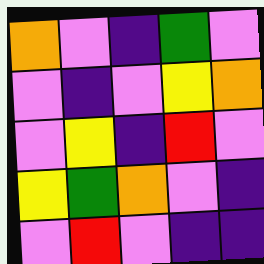[["orange", "violet", "indigo", "green", "violet"], ["violet", "indigo", "violet", "yellow", "orange"], ["violet", "yellow", "indigo", "red", "violet"], ["yellow", "green", "orange", "violet", "indigo"], ["violet", "red", "violet", "indigo", "indigo"]]